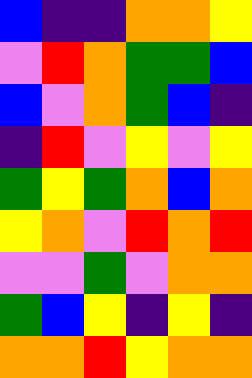[["blue", "indigo", "indigo", "orange", "orange", "yellow"], ["violet", "red", "orange", "green", "green", "blue"], ["blue", "violet", "orange", "green", "blue", "indigo"], ["indigo", "red", "violet", "yellow", "violet", "yellow"], ["green", "yellow", "green", "orange", "blue", "orange"], ["yellow", "orange", "violet", "red", "orange", "red"], ["violet", "violet", "green", "violet", "orange", "orange"], ["green", "blue", "yellow", "indigo", "yellow", "indigo"], ["orange", "orange", "red", "yellow", "orange", "orange"]]